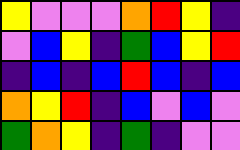[["yellow", "violet", "violet", "violet", "orange", "red", "yellow", "indigo"], ["violet", "blue", "yellow", "indigo", "green", "blue", "yellow", "red"], ["indigo", "blue", "indigo", "blue", "red", "blue", "indigo", "blue"], ["orange", "yellow", "red", "indigo", "blue", "violet", "blue", "violet"], ["green", "orange", "yellow", "indigo", "green", "indigo", "violet", "violet"]]